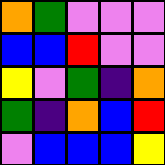[["orange", "green", "violet", "violet", "violet"], ["blue", "blue", "red", "violet", "violet"], ["yellow", "violet", "green", "indigo", "orange"], ["green", "indigo", "orange", "blue", "red"], ["violet", "blue", "blue", "blue", "yellow"]]